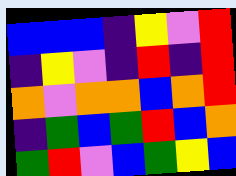[["blue", "blue", "blue", "indigo", "yellow", "violet", "red"], ["indigo", "yellow", "violet", "indigo", "red", "indigo", "red"], ["orange", "violet", "orange", "orange", "blue", "orange", "red"], ["indigo", "green", "blue", "green", "red", "blue", "orange"], ["green", "red", "violet", "blue", "green", "yellow", "blue"]]